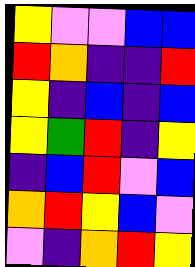[["yellow", "violet", "violet", "blue", "blue"], ["red", "orange", "indigo", "indigo", "red"], ["yellow", "indigo", "blue", "indigo", "blue"], ["yellow", "green", "red", "indigo", "yellow"], ["indigo", "blue", "red", "violet", "blue"], ["orange", "red", "yellow", "blue", "violet"], ["violet", "indigo", "orange", "red", "yellow"]]